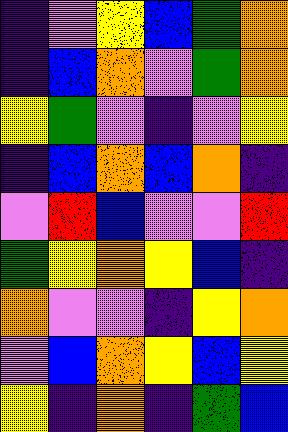[["indigo", "violet", "yellow", "blue", "green", "orange"], ["indigo", "blue", "orange", "violet", "green", "orange"], ["yellow", "green", "violet", "indigo", "violet", "yellow"], ["indigo", "blue", "orange", "blue", "orange", "indigo"], ["violet", "red", "blue", "violet", "violet", "red"], ["green", "yellow", "orange", "yellow", "blue", "indigo"], ["orange", "violet", "violet", "indigo", "yellow", "orange"], ["violet", "blue", "orange", "yellow", "blue", "yellow"], ["yellow", "indigo", "orange", "indigo", "green", "blue"]]